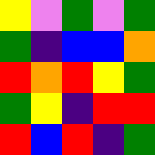[["yellow", "violet", "green", "violet", "green"], ["green", "indigo", "blue", "blue", "orange"], ["red", "orange", "red", "yellow", "green"], ["green", "yellow", "indigo", "red", "red"], ["red", "blue", "red", "indigo", "green"]]